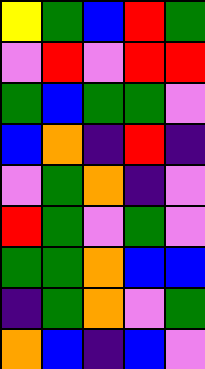[["yellow", "green", "blue", "red", "green"], ["violet", "red", "violet", "red", "red"], ["green", "blue", "green", "green", "violet"], ["blue", "orange", "indigo", "red", "indigo"], ["violet", "green", "orange", "indigo", "violet"], ["red", "green", "violet", "green", "violet"], ["green", "green", "orange", "blue", "blue"], ["indigo", "green", "orange", "violet", "green"], ["orange", "blue", "indigo", "blue", "violet"]]